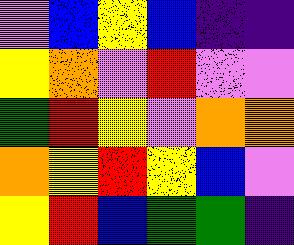[["violet", "blue", "yellow", "blue", "indigo", "indigo"], ["yellow", "orange", "violet", "red", "violet", "violet"], ["green", "red", "yellow", "violet", "orange", "orange"], ["orange", "yellow", "red", "yellow", "blue", "violet"], ["yellow", "red", "blue", "green", "green", "indigo"]]